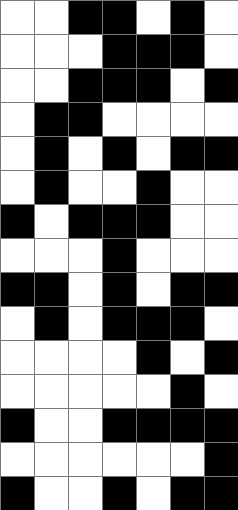[["white", "white", "black", "black", "white", "black", "white"], ["white", "white", "white", "black", "black", "black", "white"], ["white", "white", "black", "black", "black", "white", "black"], ["white", "black", "black", "white", "white", "white", "white"], ["white", "black", "white", "black", "white", "black", "black"], ["white", "black", "white", "white", "black", "white", "white"], ["black", "white", "black", "black", "black", "white", "white"], ["white", "white", "white", "black", "white", "white", "white"], ["black", "black", "white", "black", "white", "black", "black"], ["white", "black", "white", "black", "black", "black", "white"], ["white", "white", "white", "white", "black", "white", "black"], ["white", "white", "white", "white", "white", "black", "white"], ["black", "white", "white", "black", "black", "black", "black"], ["white", "white", "white", "white", "white", "white", "black"], ["black", "white", "white", "black", "white", "black", "black"]]